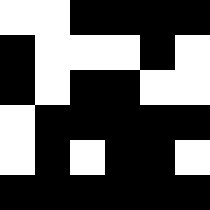[["white", "white", "black", "black", "black", "black"], ["black", "white", "white", "white", "black", "white"], ["black", "white", "black", "black", "white", "white"], ["white", "black", "black", "black", "black", "black"], ["white", "black", "white", "black", "black", "white"], ["black", "black", "black", "black", "black", "black"]]